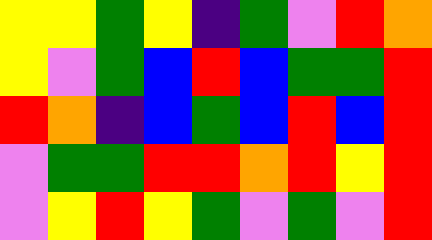[["yellow", "yellow", "green", "yellow", "indigo", "green", "violet", "red", "orange"], ["yellow", "violet", "green", "blue", "red", "blue", "green", "green", "red"], ["red", "orange", "indigo", "blue", "green", "blue", "red", "blue", "red"], ["violet", "green", "green", "red", "red", "orange", "red", "yellow", "red"], ["violet", "yellow", "red", "yellow", "green", "violet", "green", "violet", "red"]]